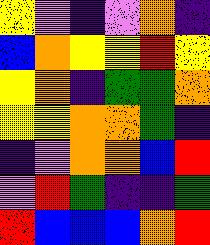[["yellow", "violet", "indigo", "violet", "orange", "indigo"], ["blue", "orange", "yellow", "yellow", "red", "yellow"], ["yellow", "orange", "indigo", "green", "green", "orange"], ["yellow", "yellow", "orange", "orange", "green", "indigo"], ["indigo", "violet", "orange", "orange", "blue", "red"], ["violet", "red", "green", "indigo", "indigo", "green"], ["red", "blue", "blue", "blue", "orange", "red"]]